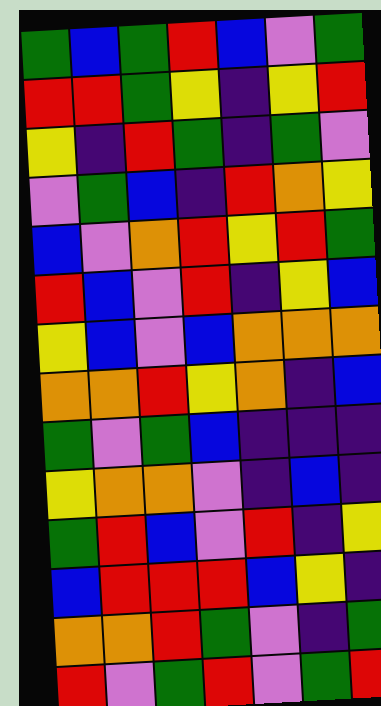[["green", "blue", "green", "red", "blue", "violet", "green"], ["red", "red", "green", "yellow", "indigo", "yellow", "red"], ["yellow", "indigo", "red", "green", "indigo", "green", "violet"], ["violet", "green", "blue", "indigo", "red", "orange", "yellow"], ["blue", "violet", "orange", "red", "yellow", "red", "green"], ["red", "blue", "violet", "red", "indigo", "yellow", "blue"], ["yellow", "blue", "violet", "blue", "orange", "orange", "orange"], ["orange", "orange", "red", "yellow", "orange", "indigo", "blue"], ["green", "violet", "green", "blue", "indigo", "indigo", "indigo"], ["yellow", "orange", "orange", "violet", "indigo", "blue", "indigo"], ["green", "red", "blue", "violet", "red", "indigo", "yellow"], ["blue", "red", "red", "red", "blue", "yellow", "indigo"], ["orange", "orange", "red", "green", "violet", "indigo", "green"], ["red", "violet", "green", "red", "violet", "green", "red"]]